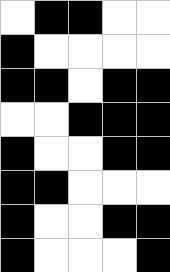[["white", "black", "black", "white", "white"], ["black", "white", "white", "white", "white"], ["black", "black", "white", "black", "black"], ["white", "white", "black", "black", "black"], ["black", "white", "white", "black", "black"], ["black", "black", "white", "white", "white"], ["black", "white", "white", "black", "black"], ["black", "white", "white", "white", "black"]]